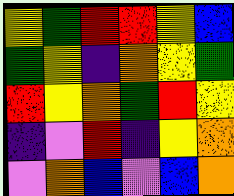[["yellow", "green", "red", "red", "yellow", "blue"], ["green", "yellow", "indigo", "orange", "yellow", "green"], ["red", "yellow", "orange", "green", "red", "yellow"], ["indigo", "violet", "red", "indigo", "yellow", "orange"], ["violet", "orange", "blue", "violet", "blue", "orange"]]